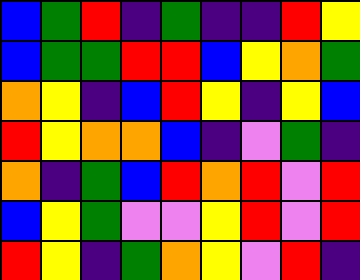[["blue", "green", "red", "indigo", "green", "indigo", "indigo", "red", "yellow"], ["blue", "green", "green", "red", "red", "blue", "yellow", "orange", "green"], ["orange", "yellow", "indigo", "blue", "red", "yellow", "indigo", "yellow", "blue"], ["red", "yellow", "orange", "orange", "blue", "indigo", "violet", "green", "indigo"], ["orange", "indigo", "green", "blue", "red", "orange", "red", "violet", "red"], ["blue", "yellow", "green", "violet", "violet", "yellow", "red", "violet", "red"], ["red", "yellow", "indigo", "green", "orange", "yellow", "violet", "red", "indigo"]]